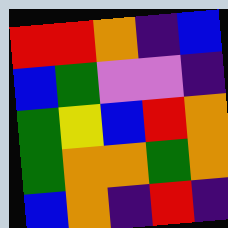[["red", "red", "orange", "indigo", "blue"], ["blue", "green", "violet", "violet", "indigo"], ["green", "yellow", "blue", "red", "orange"], ["green", "orange", "orange", "green", "orange"], ["blue", "orange", "indigo", "red", "indigo"]]